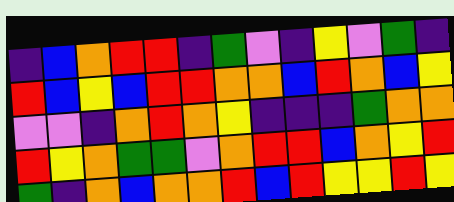[["indigo", "blue", "orange", "red", "red", "indigo", "green", "violet", "indigo", "yellow", "violet", "green", "indigo"], ["red", "blue", "yellow", "blue", "red", "red", "orange", "orange", "blue", "red", "orange", "blue", "yellow"], ["violet", "violet", "indigo", "orange", "red", "orange", "yellow", "indigo", "indigo", "indigo", "green", "orange", "orange"], ["red", "yellow", "orange", "green", "green", "violet", "orange", "red", "red", "blue", "orange", "yellow", "red"], ["green", "indigo", "orange", "blue", "orange", "orange", "red", "blue", "red", "yellow", "yellow", "red", "yellow"]]